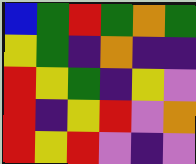[["blue", "green", "red", "green", "orange", "green"], ["yellow", "green", "indigo", "orange", "indigo", "indigo"], ["red", "yellow", "green", "indigo", "yellow", "violet"], ["red", "indigo", "yellow", "red", "violet", "orange"], ["red", "yellow", "red", "violet", "indigo", "violet"]]